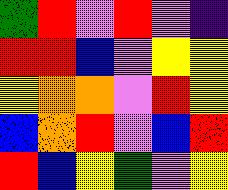[["green", "red", "violet", "red", "violet", "indigo"], ["red", "red", "blue", "violet", "yellow", "yellow"], ["yellow", "orange", "orange", "violet", "red", "yellow"], ["blue", "orange", "red", "violet", "blue", "red"], ["red", "blue", "yellow", "green", "violet", "yellow"]]